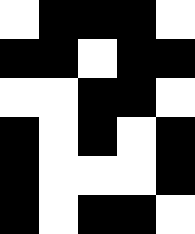[["white", "black", "black", "black", "white"], ["black", "black", "white", "black", "black"], ["white", "white", "black", "black", "white"], ["black", "white", "black", "white", "black"], ["black", "white", "white", "white", "black"], ["black", "white", "black", "black", "white"]]